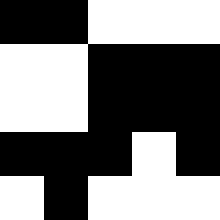[["black", "black", "white", "white", "white"], ["white", "white", "black", "black", "black"], ["white", "white", "black", "black", "black"], ["black", "black", "black", "white", "black"], ["white", "black", "white", "white", "white"]]